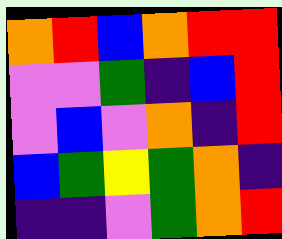[["orange", "red", "blue", "orange", "red", "red"], ["violet", "violet", "green", "indigo", "blue", "red"], ["violet", "blue", "violet", "orange", "indigo", "red"], ["blue", "green", "yellow", "green", "orange", "indigo"], ["indigo", "indigo", "violet", "green", "orange", "red"]]